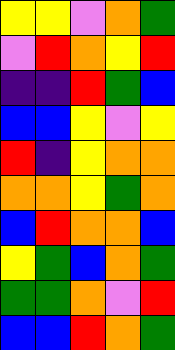[["yellow", "yellow", "violet", "orange", "green"], ["violet", "red", "orange", "yellow", "red"], ["indigo", "indigo", "red", "green", "blue"], ["blue", "blue", "yellow", "violet", "yellow"], ["red", "indigo", "yellow", "orange", "orange"], ["orange", "orange", "yellow", "green", "orange"], ["blue", "red", "orange", "orange", "blue"], ["yellow", "green", "blue", "orange", "green"], ["green", "green", "orange", "violet", "red"], ["blue", "blue", "red", "orange", "green"]]